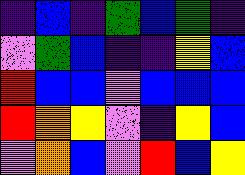[["indigo", "blue", "indigo", "green", "blue", "green", "indigo"], ["violet", "green", "blue", "indigo", "indigo", "yellow", "blue"], ["red", "blue", "blue", "violet", "blue", "blue", "blue"], ["red", "orange", "yellow", "violet", "indigo", "yellow", "blue"], ["violet", "orange", "blue", "violet", "red", "blue", "yellow"]]